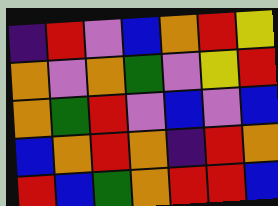[["indigo", "red", "violet", "blue", "orange", "red", "yellow"], ["orange", "violet", "orange", "green", "violet", "yellow", "red"], ["orange", "green", "red", "violet", "blue", "violet", "blue"], ["blue", "orange", "red", "orange", "indigo", "red", "orange"], ["red", "blue", "green", "orange", "red", "red", "blue"]]